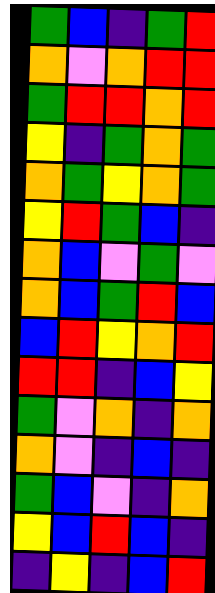[["green", "blue", "indigo", "green", "red"], ["orange", "violet", "orange", "red", "red"], ["green", "red", "red", "orange", "red"], ["yellow", "indigo", "green", "orange", "green"], ["orange", "green", "yellow", "orange", "green"], ["yellow", "red", "green", "blue", "indigo"], ["orange", "blue", "violet", "green", "violet"], ["orange", "blue", "green", "red", "blue"], ["blue", "red", "yellow", "orange", "red"], ["red", "red", "indigo", "blue", "yellow"], ["green", "violet", "orange", "indigo", "orange"], ["orange", "violet", "indigo", "blue", "indigo"], ["green", "blue", "violet", "indigo", "orange"], ["yellow", "blue", "red", "blue", "indigo"], ["indigo", "yellow", "indigo", "blue", "red"]]